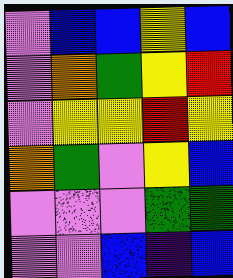[["violet", "blue", "blue", "yellow", "blue"], ["violet", "orange", "green", "yellow", "red"], ["violet", "yellow", "yellow", "red", "yellow"], ["orange", "green", "violet", "yellow", "blue"], ["violet", "violet", "violet", "green", "green"], ["violet", "violet", "blue", "indigo", "blue"]]